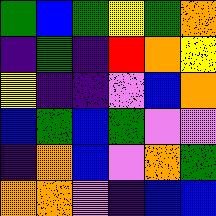[["green", "blue", "green", "yellow", "green", "orange"], ["indigo", "green", "indigo", "red", "orange", "yellow"], ["yellow", "indigo", "indigo", "violet", "blue", "orange"], ["blue", "green", "blue", "green", "violet", "violet"], ["indigo", "orange", "blue", "violet", "orange", "green"], ["orange", "orange", "violet", "indigo", "blue", "blue"]]